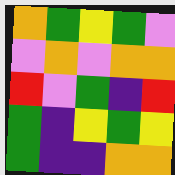[["orange", "green", "yellow", "green", "violet"], ["violet", "orange", "violet", "orange", "orange"], ["red", "violet", "green", "indigo", "red"], ["green", "indigo", "yellow", "green", "yellow"], ["green", "indigo", "indigo", "orange", "orange"]]